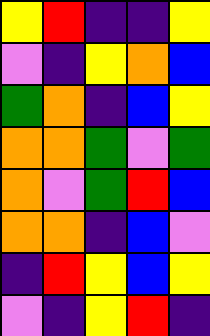[["yellow", "red", "indigo", "indigo", "yellow"], ["violet", "indigo", "yellow", "orange", "blue"], ["green", "orange", "indigo", "blue", "yellow"], ["orange", "orange", "green", "violet", "green"], ["orange", "violet", "green", "red", "blue"], ["orange", "orange", "indigo", "blue", "violet"], ["indigo", "red", "yellow", "blue", "yellow"], ["violet", "indigo", "yellow", "red", "indigo"]]